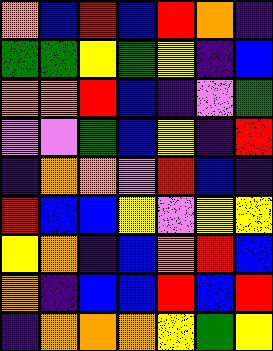[["orange", "blue", "red", "blue", "red", "orange", "indigo"], ["green", "green", "yellow", "green", "yellow", "indigo", "blue"], ["orange", "orange", "red", "blue", "indigo", "violet", "green"], ["violet", "violet", "green", "blue", "yellow", "indigo", "red"], ["indigo", "orange", "orange", "violet", "red", "blue", "indigo"], ["red", "blue", "blue", "yellow", "violet", "yellow", "yellow"], ["yellow", "orange", "indigo", "blue", "orange", "red", "blue"], ["orange", "indigo", "blue", "blue", "red", "blue", "red"], ["indigo", "orange", "orange", "orange", "yellow", "green", "yellow"]]